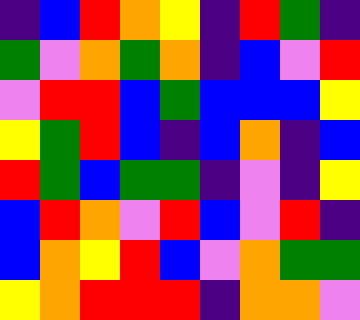[["indigo", "blue", "red", "orange", "yellow", "indigo", "red", "green", "indigo"], ["green", "violet", "orange", "green", "orange", "indigo", "blue", "violet", "red"], ["violet", "red", "red", "blue", "green", "blue", "blue", "blue", "yellow"], ["yellow", "green", "red", "blue", "indigo", "blue", "orange", "indigo", "blue"], ["red", "green", "blue", "green", "green", "indigo", "violet", "indigo", "yellow"], ["blue", "red", "orange", "violet", "red", "blue", "violet", "red", "indigo"], ["blue", "orange", "yellow", "red", "blue", "violet", "orange", "green", "green"], ["yellow", "orange", "red", "red", "red", "indigo", "orange", "orange", "violet"]]